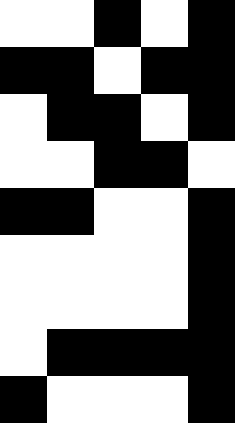[["white", "white", "black", "white", "black"], ["black", "black", "white", "black", "black"], ["white", "black", "black", "white", "black"], ["white", "white", "black", "black", "white"], ["black", "black", "white", "white", "black"], ["white", "white", "white", "white", "black"], ["white", "white", "white", "white", "black"], ["white", "black", "black", "black", "black"], ["black", "white", "white", "white", "black"]]